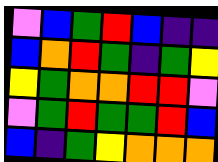[["violet", "blue", "green", "red", "blue", "indigo", "indigo"], ["blue", "orange", "red", "green", "indigo", "green", "yellow"], ["yellow", "green", "orange", "orange", "red", "red", "violet"], ["violet", "green", "red", "green", "green", "red", "blue"], ["blue", "indigo", "green", "yellow", "orange", "orange", "orange"]]